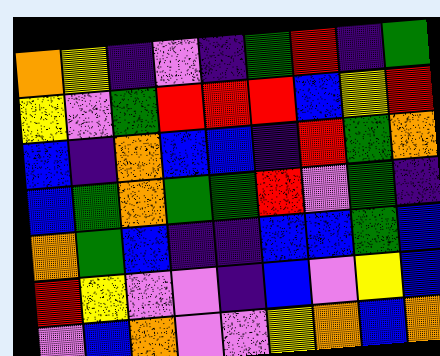[["orange", "yellow", "indigo", "violet", "indigo", "green", "red", "indigo", "green"], ["yellow", "violet", "green", "red", "red", "red", "blue", "yellow", "red"], ["blue", "indigo", "orange", "blue", "blue", "indigo", "red", "green", "orange"], ["blue", "green", "orange", "green", "green", "red", "violet", "green", "indigo"], ["orange", "green", "blue", "indigo", "indigo", "blue", "blue", "green", "blue"], ["red", "yellow", "violet", "violet", "indigo", "blue", "violet", "yellow", "blue"], ["violet", "blue", "orange", "violet", "violet", "yellow", "orange", "blue", "orange"]]